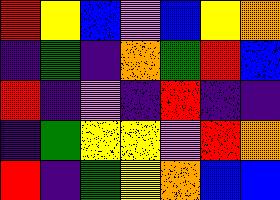[["red", "yellow", "blue", "violet", "blue", "yellow", "orange"], ["indigo", "green", "indigo", "orange", "green", "red", "blue"], ["red", "indigo", "violet", "indigo", "red", "indigo", "indigo"], ["indigo", "green", "yellow", "yellow", "violet", "red", "orange"], ["red", "indigo", "green", "yellow", "orange", "blue", "blue"]]